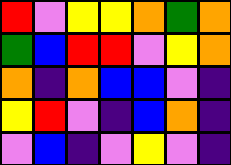[["red", "violet", "yellow", "yellow", "orange", "green", "orange"], ["green", "blue", "red", "red", "violet", "yellow", "orange"], ["orange", "indigo", "orange", "blue", "blue", "violet", "indigo"], ["yellow", "red", "violet", "indigo", "blue", "orange", "indigo"], ["violet", "blue", "indigo", "violet", "yellow", "violet", "indigo"]]